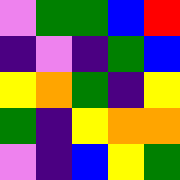[["violet", "green", "green", "blue", "red"], ["indigo", "violet", "indigo", "green", "blue"], ["yellow", "orange", "green", "indigo", "yellow"], ["green", "indigo", "yellow", "orange", "orange"], ["violet", "indigo", "blue", "yellow", "green"]]